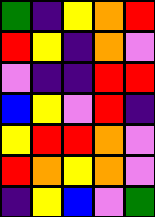[["green", "indigo", "yellow", "orange", "red"], ["red", "yellow", "indigo", "orange", "violet"], ["violet", "indigo", "indigo", "red", "red"], ["blue", "yellow", "violet", "red", "indigo"], ["yellow", "red", "red", "orange", "violet"], ["red", "orange", "yellow", "orange", "violet"], ["indigo", "yellow", "blue", "violet", "green"]]